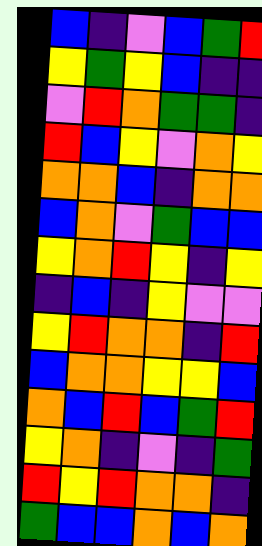[["blue", "indigo", "violet", "blue", "green", "red"], ["yellow", "green", "yellow", "blue", "indigo", "indigo"], ["violet", "red", "orange", "green", "green", "indigo"], ["red", "blue", "yellow", "violet", "orange", "yellow"], ["orange", "orange", "blue", "indigo", "orange", "orange"], ["blue", "orange", "violet", "green", "blue", "blue"], ["yellow", "orange", "red", "yellow", "indigo", "yellow"], ["indigo", "blue", "indigo", "yellow", "violet", "violet"], ["yellow", "red", "orange", "orange", "indigo", "red"], ["blue", "orange", "orange", "yellow", "yellow", "blue"], ["orange", "blue", "red", "blue", "green", "red"], ["yellow", "orange", "indigo", "violet", "indigo", "green"], ["red", "yellow", "red", "orange", "orange", "indigo"], ["green", "blue", "blue", "orange", "blue", "orange"]]